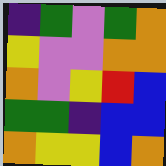[["indigo", "green", "violet", "green", "orange"], ["yellow", "violet", "violet", "orange", "orange"], ["orange", "violet", "yellow", "red", "blue"], ["green", "green", "indigo", "blue", "blue"], ["orange", "yellow", "yellow", "blue", "orange"]]